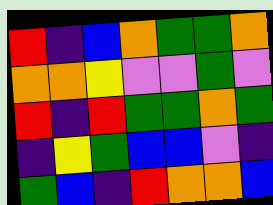[["red", "indigo", "blue", "orange", "green", "green", "orange"], ["orange", "orange", "yellow", "violet", "violet", "green", "violet"], ["red", "indigo", "red", "green", "green", "orange", "green"], ["indigo", "yellow", "green", "blue", "blue", "violet", "indigo"], ["green", "blue", "indigo", "red", "orange", "orange", "blue"]]